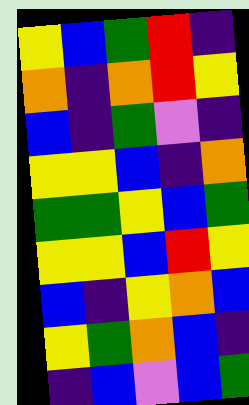[["yellow", "blue", "green", "red", "indigo"], ["orange", "indigo", "orange", "red", "yellow"], ["blue", "indigo", "green", "violet", "indigo"], ["yellow", "yellow", "blue", "indigo", "orange"], ["green", "green", "yellow", "blue", "green"], ["yellow", "yellow", "blue", "red", "yellow"], ["blue", "indigo", "yellow", "orange", "blue"], ["yellow", "green", "orange", "blue", "indigo"], ["indigo", "blue", "violet", "blue", "green"]]